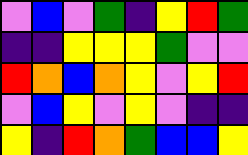[["violet", "blue", "violet", "green", "indigo", "yellow", "red", "green"], ["indigo", "indigo", "yellow", "yellow", "yellow", "green", "violet", "violet"], ["red", "orange", "blue", "orange", "yellow", "violet", "yellow", "red"], ["violet", "blue", "yellow", "violet", "yellow", "violet", "indigo", "indigo"], ["yellow", "indigo", "red", "orange", "green", "blue", "blue", "yellow"]]